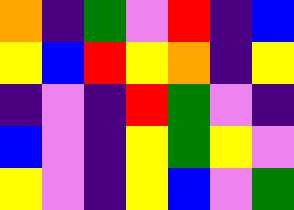[["orange", "indigo", "green", "violet", "red", "indigo", "blue"], ["yellow", "blue", "red", "yellow", "orange", "indigo", "yellow"], ["indigo", "violet", "indigo", "red", "green", "violet", "indigo"], ["blue", "violet", "indigo", "yellow", "green", "yellow", "violet"], ["yellow", "violet", "indigo", "yellow", "blue", "violet", "green"]]